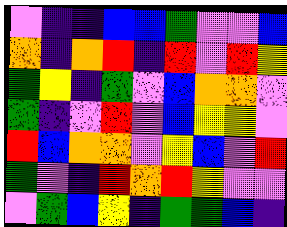[["violet", "indigo", "indigo", "blue", "blue", "green", "violet", "violet", "blue"], ["orange", "indigo", "orange", "red", "indigo", "red", "violet", "red", "yellow"], ["green", "yellow", "indigo", "green", "violet", "blue", "orange", "orange", "violet"], ["green", "indigo", "violet", "red", "violet", "blue", "yellow", "yellow", "violet"], ["red", "blue", "orange", "orange", "violet", "yellow", "blue", "violet", "red"], ["green", "violet", "indigo", "red", "orange", "red", "yellow", "violet", "violet"], ["violet", "green", "blue", "yellow", "indigo", "green", "green", "blue", "indigo"]]